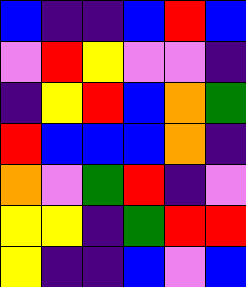[["blue", "indigo", "indigo", "blue", "red", "blue"], ["violet", "red", "yellow", "violet", "violet", "indigo"], ["indigo", "yellow", "red", "blue", "orange", "green"], ["red", "blue", "blue", "blue", "orange", "indigo"], ["orange", "violet", "green", "red", "indigo", "violet"], ["yellow", "yellow", "indigo", "green", "red", "red"], ["yellow", "indigo", "indigo", "blue", "violet", "blue"]]